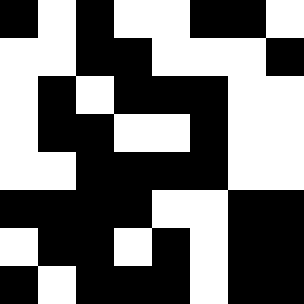[["black", "white", "black", "white", "white", "black", "black", "white"], ["white", "white", "black", "black", "white", "white", "white", "black"], ["white", "black", "white", "black", "black", "black", "white", "white"], ["white", "black", "black", "white", "white", "black", "white", "white"], ["white", "white", "black", "black", "black", "black", "white", "white"], ["black", "black", "black", "black", "white", "white", "black", "black"], ["white", "black", "black", "white", "black", "white", "black", "black"], ["black", "white", "black", "black", "black", "white", "black", "black"]]